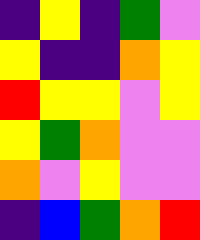[["indigo", "yellow", "indigo", "green", "violet"], ["yellow", "indigo", "indigo", "orange", "yellow"], ["red", "yellow", "yellow", "violet", "yellow"], ["yellow", "green", "orange", "violet", "violet"], ["orange", "violet", "yellow", "violet", "violet"], ["indigo", "blue", "green", "orange", "red"]]